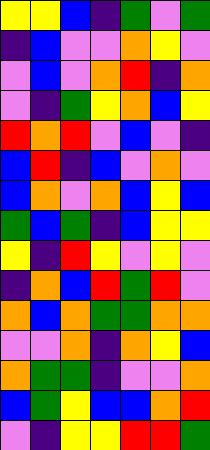[["yellow", "yellow", "blue", "indigo", "green", "violet", "green"], ["indigo", "blue", "violet", "violet", "orange", "yellow", "violet"], ["violet", "blue", "violet", "orange", "red", "indigo", "orange"], ["violet", "indigo", "green", "yellow", "orange", "blue", "yellow"], ["red", "orange", "red", "violet", "blue", "violet", "indigo"], ["blue", "red", "indigo", "blue", "violet", "orange", "violet"], ["blue", "orange", "violet", "orange", "blue", "yellow", "blue"], ["green", "blue", "green", "indigo", "blue", "yellow", "yellow"], ["yellow", "indigo", "red", "yellow", "violet", "yellow", "violet"], ["indigo", "orange", "blue", "red", "green", "red", "violet"], ["orange", "blue", "orange", "green", "green", "orange", "orange"], ["violet", "violet", "orange", "indigo", "orange", "yellow", "blue"], ["orange", "green", "green", "indigo", "violet", "violet", "orange"], ["blue", "green", "yellow", "blue", "blue", "orange", "red"], ["violet", "indigo", "yellow", "yellow", "red", "red", "green"]]